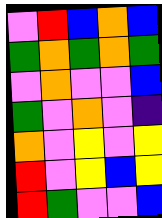[["violet", "red", "blue", "orange", "blue"], ["green", "orange", "green", "orange", "green"], ["violet", "orange", "violet", "violet", "blue"], ["green", "violet", "orange", "violet", "indigo"], ["orange", "violet", "yellow", "violet", "yellow"], ["red", "violet", "yellow", "blue", "yellow"], ["red", "green", "violet", "violet", "blue"]]